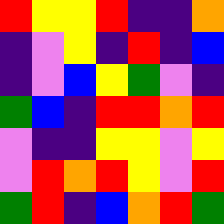[["red", "yellow", "yellow", "red", "indigo", "indigo", "orange"], ["indigo", "violet", "yellow", "indigo", "red", "indigo", "blue"], ["indigo", "violet", "blue", "yellow", "green", "violet", "indigo"], ["green", "blue", "indigo", "red", "red", "orange", "red"], ["violet", "indigo", "indigo", "yellow", "yellow", "violet", "yellow"], ["violet", "red", "orange", "red", "yellow", "violet", "red"], ["green", "red", "indigo", "blue", "orange", "red", "green"]]